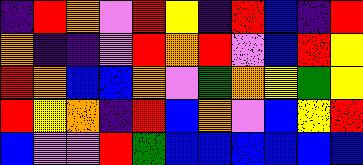[["indigo", "red", "orange", "violet", "red", "yellow", "indigo", "red", "blue", "indigo", "red"], ["orange", "indigo", "indigo", "violet", "red", "orange", "red", "violet", "blue", "red", "yellow"], ["red", "orange", "blue", "blue", "orange", "violet", "green", "orange", "yellow", "green", "yellow"], ["red", "yellow", "orange", "indigo", "red", "blue", "orange", "violet", "blue", "yellow", "red"], ["blue", "violet", "violet", "red", "green", "blue", "blue", "blue", "blue", "blue", "blue"]]